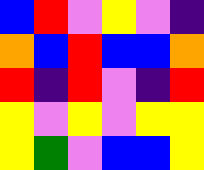[["blue", "red", "violet", "yellow", "violet", "indigo"], ["orange", "blue", "red", "blue", "blue", "orange"], ["red", "indigo", "red", "violet", "indigo", "red"], ["yellow", "violet", "yellow", "violet", "yellow", "yellow"], ["yellow", "green", "violet", "blue", "blue", "yellow"]]